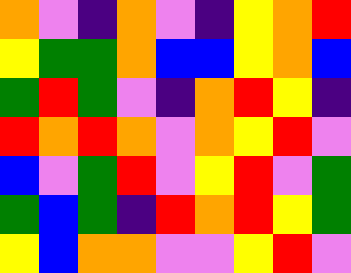[["orange", "violet", "indigo", "orange", "violet", "indigo", "yellow", "orange", "red"], ["yellow", "green", "green", "orange", "blue", "blue", "yellow", "orange", "blue"], ["green", "red", "green", "violet", "indigo", "orange", "red", "yellow", "indigo"], ["red", "orange", "red", "orange", "violet", "orange", "yellow", "red", "violet"], ["blue", "violet", "green", "red", "violet", "yellow", "red", "violet", "green"], ["green", "blue", "green", "indigo", "red", "orange", "red", "yellow", "green"], ["yellow", "blue", "orange", "orange", "violet", "violet", "yellow", "red", "violet"]]